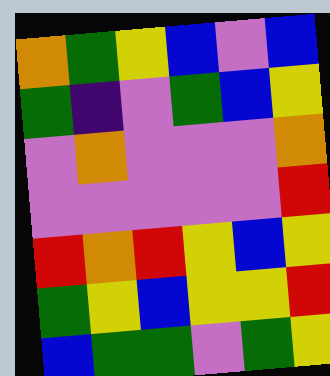[["orange", "green", "yellow", "blue", "violet", "blue"], ["green", "indigo", "violet", "green", "blue", "yellow"], ["violet", "orange", "violet", "violet", "violet", "orange"], ["violet", "violet", "violet", "violet", "violet", "red"], ["red", "orange", "red", "yellow", "blue", "yellow"], ["green", "yellow", "blue", "yellow", "yellow", "red"], ["blue", "green", "green", "violet", "green", "yellow"]]